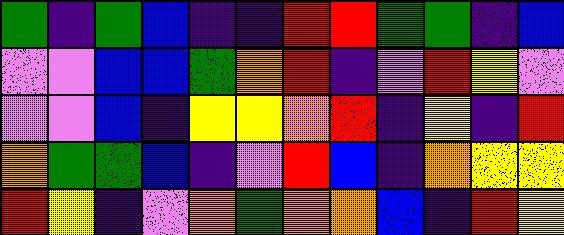[["green", "indigo", "green", "blue", "indigo", "indigo", "red", "red", "green", "green", "indigo", "blue"], ["violet", "violet", "blue", "blue", "green", "orange", "red", "indigo", "violet", "red", "yellow", "violet"], ["violet", "violet", "blue", "indigo", "yellow", "yellow", "orange", "red", "indigo", "yellow", "indigo", "red"], ["orange", "green", "green", "blue", "indigo", "violet", "red", "blue", "indigo", "orange", "yellow", "yellow"], ["red", "yellow", "indigo", "violet", "orange", "green", "orange", "orange", "blue", "indigo", "red", "yellow"]]